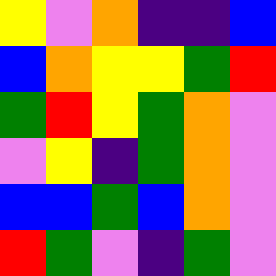[["yellow", "violet", "orange", "indigo", "indigo", "blue"], ["blue", "orange", "yellow", "yellow", "green", "red"], ["green", "red", "yellow", "green", "orange", "violet"], ["violet", "yellow", "indigo", "green", "orange", "violet"], ["blue", "blue", "green", "blue", "orange", "violet"], ["red", "green", "violet", "indigo", "green", "violet"]]